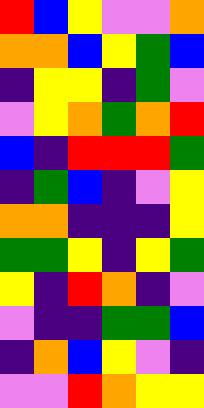[["red", "blue", "yellow", "violet", "violet", "orange"], ["orange", "orange", "blue", "yellow", "green", "blue"], ["indigo", "yellow", "yellow", "indigo", "green", "violet"], ["violet", "yellow", "orange", "green", "orange", "red"], ["blue", "indigo", "red", "red", "red", "green"], ["indigo", "green", "blue", "indigo", "violet", "yellow"], ["orange", "orange", "indigo", "indigo", "indigo", "yellow"], ["green", "green", "yellow", "indigo", "yellow", "green"], ["yellow", "indigo", "red", "orange", "indigo", "violet"], ["violet", "indigo", "indigo", "green", "green", "blue"], ["indigo", "orange", "blue", "yellow", "violet", "indigo"], ["violet", "violet", "red", "orange", "yellow", "yellow"]]